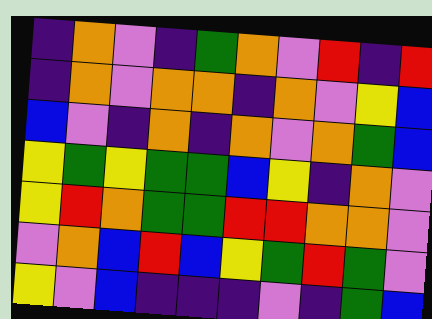[["indigo", "orange", "violet", "indigo", "green", "orange", "violet", "red", "indigo", "red"], ["indigo", "orange", "violet", "orange", "orange", "indigo", "orange", "violet", "yellow", "blue"], ["blue", "violet", "indigo", "orange", "indigo", "orange", "violet", "orange", "green", "blue"], ["yellow", "green", "yellow", "green", "green", "blue", "yellow", "indigo", "orange", "violet"], ["yellow", "red", "orange", "green", "green", "red", "red", "orange", "orange", "violet"], ["violet", "orange", "blue", "red", "blue", "yellow", "green", "red", "green", "violet"], ["yellow", "violet", "blue", "indigo", "indigo", "indigo", "violet", "indigo", "green", "blue"]]